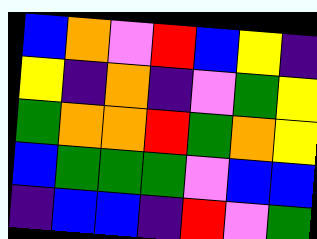[["blue", "orange", "violet", "red", "blue", "yellow", "indigo"], ["yellow", "indigo", "orange", "indigo", "violet", "green", "yellow"], ["green", "orange", "orange", "red", "green", "orange", "yellow"], ["blue", "green", "green", "green", "violet", "blue", "blue"], ["indigo", "blue", "blue", "indigo", "red", "violet", "green"]]